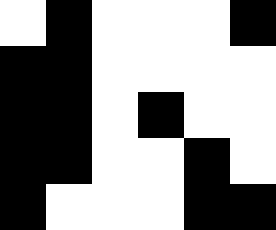[["white", "black", "white", "white", "white", "black"], ["black", "black", "white", "white", "white", "white"], ["black", "black", "white", "black", "white", "white"], ["black", "black", "white", "white", "black", "white"], ["black", "white", "white", "white", "black", "black"]]